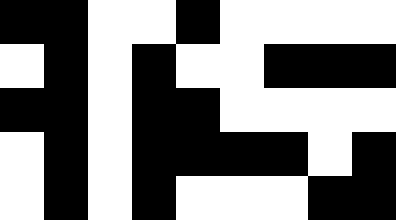[["black", "black", "white", "white", "black", "white", "white", "white", "white"], ["white", "black", "white", "black", "white", "white", "black", "black", "black"], ["black", "black", "white", "black", "black", "white", "white", "white", "white"], ["white", "black", "white", "black", "black", "black", "black", "white", "black"], ["white", "black", "white", "black", "white", "white", "white", "black", "black"]]